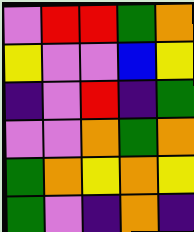[["violet", "red", "red", "green", "orange"], ["yellow", "violet", "violet", "blue", "yellow"], ["indigo", "violet", "red", "indigo", "green"], ["violet", "violet", "orange", "green", "orange"], ["green", "orange", "yellow", "orange", "yellow"], ["green", "violet", "indigo", "orange", "indigo"]]